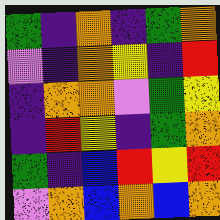[["green", "indigo", "orange", "indigo", "green", "orange"], ["violet", "indigo", "orange", "yellow", "indigo", "red"], ["indigo", "orange", "orange", "violet", "green", "yellow"], ["indigo", "red", "yellow", "indigo", "green", "orange"], ["green", "indigo", "blue", "red", "yellow", "red"], ["violet", "orange", "blue", "orange", "blue", "orange"]]